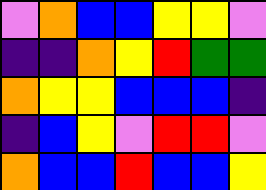[["violet", "orange", "blue", "blue", "yellow", "yellow", "violet"], ["indigo", "indigo", "orange", "yellow", "red", "green", "green"], ["orange", "yellow", "yellow", "blue", "blue", "blue", "indigo"], ["indigo", "blue", "yellow", "violet", "red", "red", "violet"], ["orange", "blue", "blue", "red", "blue", "blue", "yellow"]]